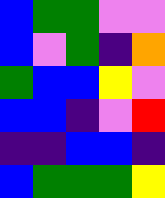[["blue", "green", "green", "violet", "violet"], ["blue", "violet", "green", "indigo", "orange"], ["green", "blue", "blue", "yellow", "violet"], ["blue", "blue", "indigo", "violet", "red"], ["indigo", "indigo", "blue", "blue", "indigo"], ["blue", "green", "green", "green", "yellow"]]